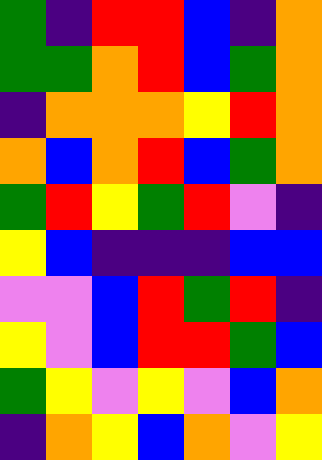[["green", "indigo", "red", "red", "blue", "indigo", "orange"], ["green", "green", "orange", "red", "blue", "green", "orange"], ["indigo", "orange", "orange", "orange", "yellow", "red", "orange"], ["orange", "blue", "orange", "red", "blue", "green", "orange"], ["green", "red", "yellow", "green", "red", "violet", "indigo"], ["yellow", "blue", "indigo", "indigo", "indigo", "blue", "blue"], ["violet", "violet", "blue", "red", "green", "red", "indigo"], ["yellow", "violet", "blue", "red", "red", "green", "blue"], ["green", "yellow", "violet", "yellow", "violet", "blue", "orange"], ["indigo", "orange", "yellow", "blue", "orange", "violet", "yellow"]]